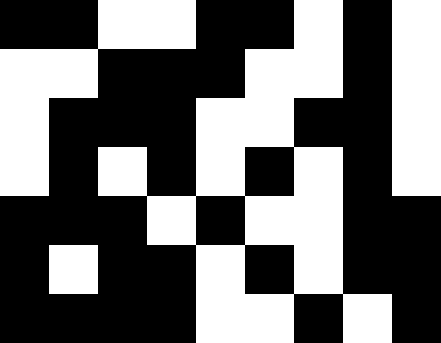[["black", "black", "white", "white", "black", "black", "white", "black", "white"], ["white", "white", "black", "black", "black", "white", "white", "black", "white"], ["white", "black", "black", "black", "white", "white", "black", "black", "white"], ["white", "black", "white", "black", "white", "black", "white", "black", "white"], ["black", "black", "black", "white", "black", "white", "white", "black", "black"], ["black", "white", "black", "black", "white", "black", "white", "black", "black"], ["black", "black", "black", "black", "white", "white", "black", "white", "black"]]